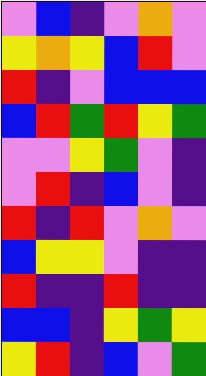[["violet", "blue", "indigo", "violet", "orange", "violet"], ["yellow", "orange", "yellow", "blue", "red", "violet"], ["red", "indigo", "violet", "blue", "blue", "blue"], ["blue", "red", "green", "red", "yellow", "green"], ["violet", "violet", "yellow", "green", "violet", "indigo"], ["violet", "red", "indigo", "blue", "violet", "indigo"], ["red", "indigo", "red", "violet", "orange", "violet"], ["blue", "yellow", "yellow", "violet", "indigo", "indigo"], ["red", "indigo", "indigo", "red", "indigo", "indigo"], ["blue", "blue", "indigo", "yellow", "green", "yellow"], ["yellow", "red", "indigo", "blue", "violet", "green"]]